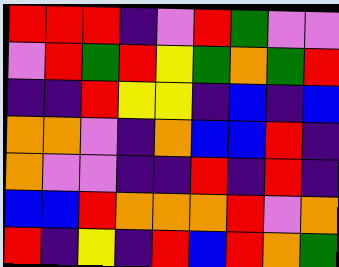[["red", "red", "red", "indigo", "violet", "red", "green", "violet", "violet"], ["violet", "red", "green", "red", "yellow", "green", "orange", "green", "red"], ["indigo", "indigo", "red", "yellow", "yellow", "indigo", "blue", "indigo", "blue"], ["orange", "orange", "violet", "indigo", "orange", "blue", "blue", "red", "indigo"], ["orange", "violet", "violet", "indigo", "indigo", "red", "indigo", "red", "indigo"], ["blue", "blue", "red", "orange", "orange", "orange", "red", "violet", "orange"], ["red", "indigo", "yellow", "indigo", "red", "blue", "red", "orange", "green"]]